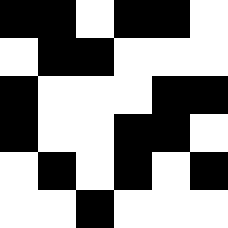[["black", "black", "white", "black", "black", "white"], ["white", "black", "black", "white", "white", "white"], ["black", "white", "white", "white", "black", "black"], ["black", "white", "white", "black", "black", "white"], ["white", "black", "white", "black", "white", "black"], ["white", "white", "black", "white", "white", "white"]]